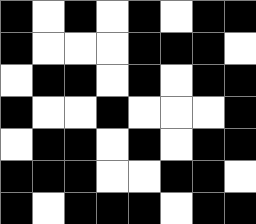[["black", "white", "black", "white", "black", "white", "black", "black"], ["black", "white", "white", "white", "black", "black", "black", "white"], ["white", "black", "black", "white", "black", "white", "black", "black"], ["black", "white", "white", "black", "white", "white", "white", "black"], ["white", "black", "black", "white", "black", "white", "black", "black"], ["black", "black", "black", "white", "white", "black", "black", "white"], ["black", "white", "black", "black", "black", "white", "black", "black"]]